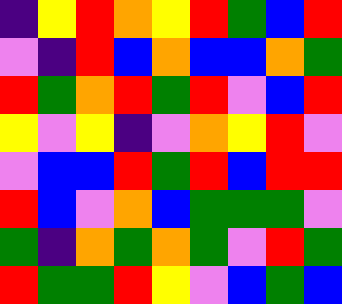[["indigo", "yellow", "red", "orange", "yellow", "red", "green", "blue", "red"], ["violet", "indigo", "red", "blue", "orange", "blue", "blue", "orange", "green"], ["red", "green", "orange", "red", "green", "red", "violet", "blue", "red"], ["yellow", "violet", "yellow", "indigo", "violet", "orange", "yellow", "red", "violet"], ["violet", "blue", "blue", "red", "green", "red", "blue", "red", "red"], ["red", "blue", "violet", "orange", "blue", "green", "green", "green", "violet"], ["green", "indigo", "orange", "green", "orange", "green", "violet", "red", "green"], ["red", "green", "green", "red", "yellow", "violet", "blue", "green", "blue"]]